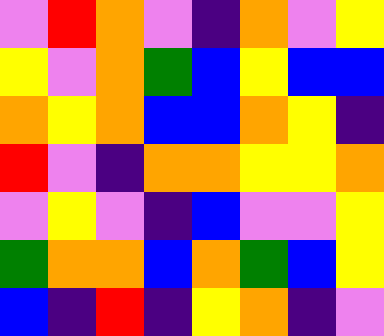[["violet", "red", "orange", "violet", "indigo", "orange", "violet", "yellow"], ["yellow", "violet", "orange", "green", "blue", "yellow", "blue", "blue"], ["orange", "yellow", "orange", "blue", "blue", "orange", "yellow", "indigo"], ["red", "violet", "indigo", "orange", "orange", "yellow", "yellow", "orange"], ["violet", "yellow", "violet", "indigo", "blue", "violet", "violet", "yellow"], ["green", "orange", "orange", "blue", "orange", "green", "blue", "yellow"], ["blue", "indigo", "red", "indigo", "yellow", "orange", "indigo", "violet"]]